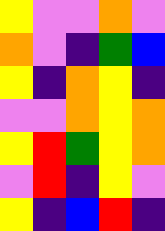[["yellow", "violet", "violet", "orange", "violet"], ["orange", "violet", "indigo", "green", "blue"], ["yellow", "indigo", "orange", "yellow", "indigo"], ["violet", "violet", "orange", "yellow", "orange"], ["yellow", "red", "green", "yellow", "orange"], ["violet", "red", "indigo", "yellow", "violet"], ["yellow", "indigo", "blue", "red", "indigo"]]